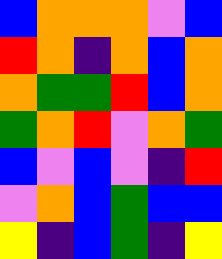[["blue", "orange", "orange", "orange", "violet", "blue"], ["red", "orange", "indigo", "orange", "blue", "orange"], ["orange", "green", "green", "red", "blue", "orange"], ["green", "orange", "red", "violet", "orange", "green"], ["blue", "violet", "blue", "violet", "indigo", "red"], ["violet", "orange", "blue", "green", "blue", "blue"], ["yellow", "indigo", "blue", "green", "indigo", "yellow"]]